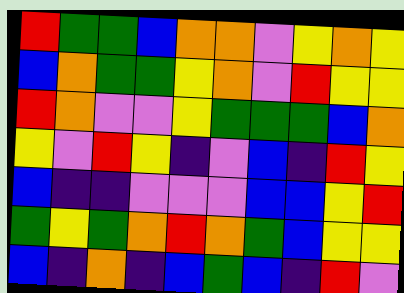[["red", "green", "green", "blue", "orange", "orange", "violet", "yellow", "orange", "yellow"], ["blue", "orange", "green", "green", "yellow", "orange", "violet", "red", "yellow", "yellow"], ["red", "orange", "violet", "violet", "yellow", "green", "green", "green", "blue", "orange"], ["yellow", "violet", "red", "yellow", "indigo", "violet", "blue", "indigo", "red", "yellow"], ["blue", "indigo", "indigo", "violet", "violet", "violet", "blue", "blue", "yellow", "red"], ["green", "yellow", "green", "orange", "red", "orange", "green", "blue", "yellow", "yellow"], ["blue", "indigo", "orange", "indigo", "blue", "green", "blue", "indigo", "red", "violet"]]